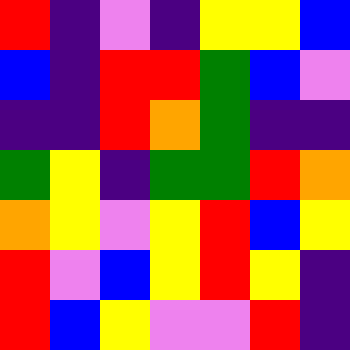[["red", "indigo", "violet", "indigo", "yellow", "yellow", "blue"], ["blue", "indigo", "red", "red", "green", "blue", "violet"], ["indigo", "indigo", "red", "orange", "green", "indigo", "indigo"], ["green", "yellow", "indigo", "green", "green", "red", "orange"], ["orange", "yellow", "violet", "yellow", "red", "blue", "yellow"], ["red", "violet", "blue", "yellow", "red", "yellow", "indigo"], ["red", "blue", "yellow", "violet", "violet", "red", "indigo"]]